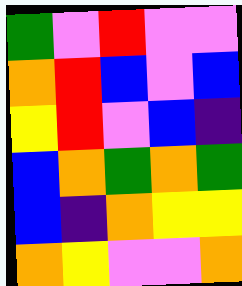[["green", "violet", "red", "violet", "violet"], ["orange", "red", "blue", "violet", "blue"], ["yellow", "red", "violet", "blue", "indigo"], ["blue", "orange", "green", "orange", "green"], ["blue", "indigo", "orange", "yellow", "yellow"], ["orange", "yellow", "violet", "violet", "orange"]]